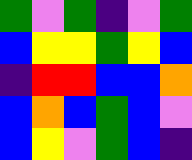[["green", "violet", "green", "indigo", "violet", "green"], ["blue", "yellow", "yellow", "green", "yellow", "blue"], ["indigo", "red", "red", "blue", "blue", "orange"], ["blue", "orange", "blue", "green", "blue", "violet"], ["blue", "yellow", "violet", "green", "blue", "indigo"]]